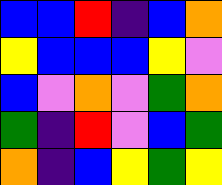[["blue", "blue", "red", "indigo", "blue", "orange"], ["yellow", "blue", "blue", "blue", "yellow", "violet"], ["blue", "violet", "orange", "violet", "green", "orange"], ["green", "indigo", "red", "violet", "blue", "green"], ["orange", "indigo", "blue", "yellow", "green", "yellow"]]